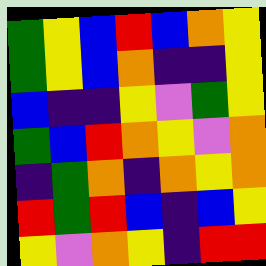[["green", "yellow", "blue", "red", "blue", "orange", "yellow"], ["green", "yellow", "blue", "orange", "indigo", "indigo", "yellow"], ["blue", "indigo", "indigo", "yellow", "violet", "green", "yellow"], ["green", "blue", "red", "orange", "yellow", "violet", "orange"], ["indigo", "green", "orange", "indigo", "orange", "yellow", "orange"], ["red", "green", "red", "blue", "indigo", "blue", "yellow"], ["yellow", "violet", "orange", "yellow", "indigo", "red", "red"]]